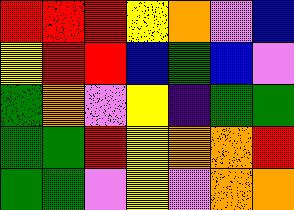[["red", "red", "red", "yellow", "orange", "violet", "blue"], ["yellow", "red", "red", "blue", "green", "blue", "violet"], ["green", "orange", "violet", "yellow", "indigo", "green", "green"], ["green", "green", "red", "yellow", "orange", "orange", "red"], ["green", "green", "violet", "yellow", "violet", "orange", "orange"]]